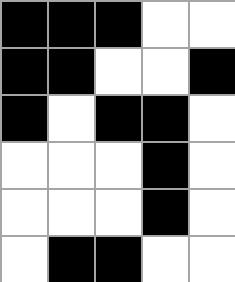[["black", "black", "black", "white", "white"], ["black", "black", "white", "white", "black"], ["black", "white", "black", "black", "white"], ["white", "white", "white", "black", "white"], ["white", "white", "white", "black", "white"], ["white", "black", "black", "white", "white"]]